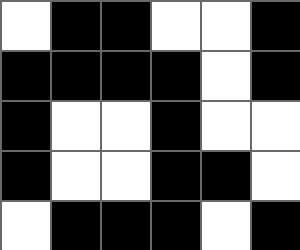[["white", "black", "black", "white", "white", "black"], ["black", "black", "black", "black", "white", "black"], ["black", "white", "white", "black", "white", "white"], ["black", "white", "white", "black", "black", "white"], ["white", "black", "black", "black", "white", "black"]]